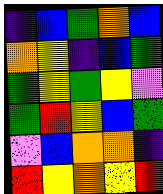[["indigo", "blue", "green", "orange", "blue"], ["orange", "yellow", "indigo", "blue", "green"], ["green", "yellow", "green", "yellow", "violet"], ["green", "red", "yellow", "blue", "green"], ["violet", "blue", "orange", "orange", "indigo"], ["red", "yellow", "orange", "yellow", "red"]]